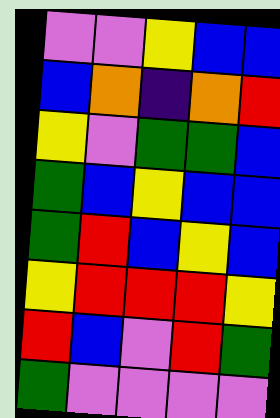[["violet", "violet", "yellow", "blue", "blue"], ["blue", "orange", "indigo", "orange", "red"], ["yellow", "violet", "green", "green", "blue"], ["green", "blue", "yellow", "blue", "blue"], ["green", "red", "blue", "yellow", "blue"], ["yellow", "red", "red", "red", "yellow"], ["red", "blue", "violet", "red", "green"], ["green", "violet", "violet", "violet", "violet"]]